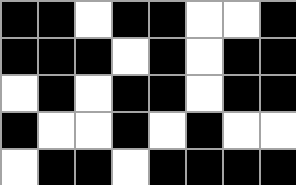[["black", "black", "white", "black", "black", "white", "white", "black"], ["black", "black", "black", "white", "black", "white", "black", "black"], ["white", "black", "white", "black", "black", "white", "black", "black"], ["black", "white", "white", "black", "white", "black", "white", "white"], ["white", "black", "black", "white", "black", "black", "black", "black"]]